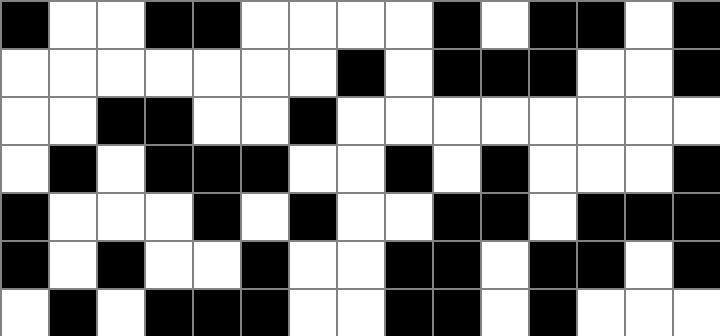[["black", "white", "white", "black", "black", "white", "white", "white", "white", "black", "white", "black", "black", "white", "black"], ["white", "white", "white", "white", "white", "white", "white", "black", "white", "black", "black", "black", "white", "white", "black"], ["white", "white", "black", "black", "white", "white", "black", "white", "white", "white", "white", "white", "white", "white", "white"], ["white", "black", "white", "black", "black", "black", "white", "white", "black", "white", "black", "white", "white", "white", "black"], ["black", "white", "white", "white", "black", "white", "black", "white", "white", "black", "black", "white", "black", "black", "black"], ["black", "white", "black", "white", "white", "black", "white", "white", "black", "black", "white", "black", "black", "white", "black"], ["white", "black", "white", "black", "black", "black", "white", "white", "black", "black", "white", "black", "white", "white", "white"]]